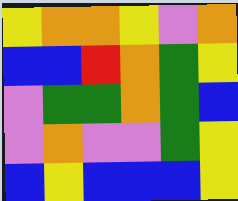[["yellow", "orange", "orange", "yellow", "violet", "orange"], ["blue", "blue", "red", "orange", "green", "yellow"], ["violet", "green", "green", "orange", "green", "blue"], ["violet", "orange", "violet", "violet", "green", "yellow"], ["blue", "yellow", "blue", "blue", "blue", "yellow"]]